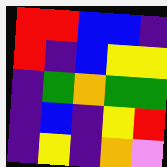[["red", "red", "blue", "blue", "indigo"], ["red", "indigo", "blue", "yellow", "yellow"], ["indigo", "green", "orange", "green", "green"], ["indigo", "blue", "indigo", "yellow", "red"], ["indigo", "yellow", "indigo", "orange", "violet"]]